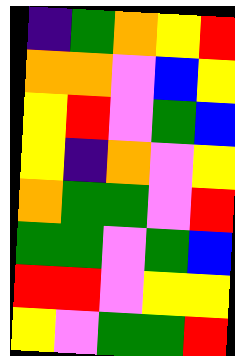[["indigo", "green", "orange", "yellow", "red"], ["orange", "orange", "violet", "blue", "yellow"], ["yellow", "red", "violet", "green", "blue"], ["yellow", "indigo", "orange", "violet", "yellow"], ["orange", "green", "green", "violet", "red"], ["green", "green", "violet", "green", "blue"], ["red", "red", "violet", "yellow", "yellow"], ["yellow", "violet", "green", "green", "red"]]